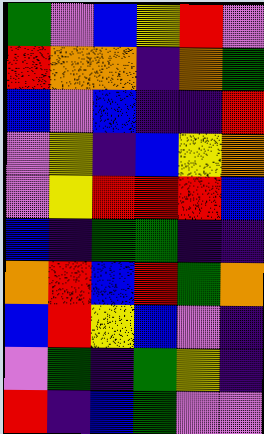[["green", "violet", "blue", "yellow", "red", "violet"], ["red", "orange", "orange", "indigo", "orange", "green"], ["blue", "violet", "blue", "indigo", "indigo", "red"], ["violet", "yellow", "indigo", "blue", "yellow", "orange"], ["violet", "yellow", "red", "red", "red", "blue"], ["blue", "indigo", "green", "green", "indigo", "indigo"], ["orange", "red", "blue", "red", "green", "orange"], ["blue", "red", "yellow", "blue", "violet", "indigo"], ["violet", "green", "indigo", "green", "yellow", "indigo"], ["red", "indigo", "blue", "green", "violet", "violet"]]